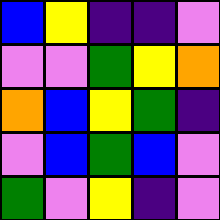[["blue", "yellow", "indigo", "indigo", "violet"], ["violet", "violet", "green", "yellow", "orange"], ["orange", "blue", "yellow", "green", "indigo"], ["violet", "blue", "green", "blue", "violet"], ["green", "violet", "yellow", "indigo", "violet"]]